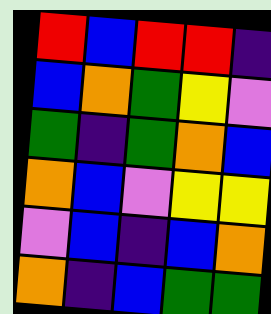[["red", "blue", "red", "red", "indigo"], ["blue", "orange", "green", "yellow", "violet"], ["green", "indigo", "green", "orange", "blue"], ["orange", "blue", "violet", "yellow", "yellow"], ["violet", "blue", "indigo", "blue", "orange"], ["orange", "indigo", "blue", "green", "green"]]